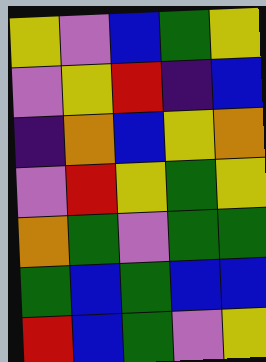[["yellow", "violet", "blue", "green", "yellow"], ["violet", "yellow", "red", "indigo", "blue"], ["indigo", "orange", "blue", "yellow", "orange"], ["violet", "red", "yellow", "green", "yellow"], ["orange", "green", "violet", "green", "green"], ["green", "blue", "green", "blue", "blue"], ["red", "blue", "green", "violet", "yellow"]]